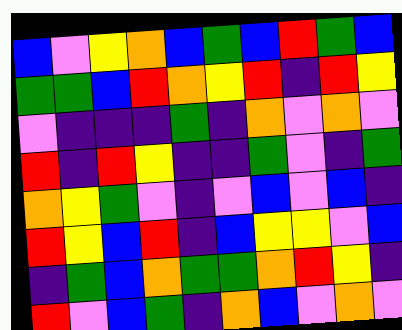[["blue", "violet", "yellow", "orange", "blue", "green", "blue", "red", "green", "blue"], ["green", "green", "blue", "red", "orange", "yellow", "red", "indigo", "red", "yellow"], ["violet", "indigo", "indigo", "indigo", "green", "indigo", "orange", "violet", "orange", "violet"], ["red", "indigo", "red", "yellow", "indigo", "indigo", "green", "violet", "indigo", "green"], ["orange", "yellow", "green", "violet", "indigo", "violet", "blue", "violet", "blue", "indigo"], ["red", "yellow", "blue", "red", "indigo", "blue", "yellow", "yellow", "violet", "blue"], ["indigo", "green", "blue", "orange", "green", "green", "orange", "red", "yellow", "indigo"], ["red", "violet", "blue", "green", "indigo", "orange", "blue", "violet", "orange", "violet"]]